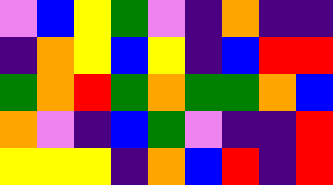[["violet", "blue", "yellow", "green", "violet", "indigo", "orange", "indigo", "indigo"], ["indigo", "orange", "yellow", "blue", "yellow", "indigo", "blue", "red", "red"], ["green", "orange", "red", "green", "orange", "green", "green", "orange", "blue"], ["orange", "violet", "indigo", "blue", "green", "violet", "indigo", "indigo", "red"], ["yellow", "yellow", "yellow", "indigo", "orange", "blue", "red", "indigo", "red"]]